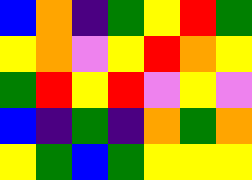[["blue", "orange", "indigo", "green", "yellow", "red", "green"], ["yellow", "orange", "violet", "yellow", "red", "orange", "yellow"], ["green", "red", "yellow", "red", "violet", "yellow", "violet"], ["blue", "indigo", "green", "indigo", "orange", "green", "orange"], ["yellow", "green", "blue", "green", "yellow", "yellow", "yellow"]]